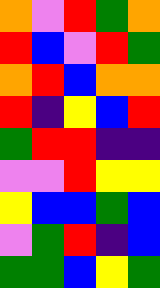[["orange", "violet", "red", "green", "orange"], ["red", "blue", "violet", "red", "green"], ["orange", "red", "blue", "orange", "orange"], ["red", "indigo", "yellow", "blue", "red"], ["green", "red", "red", "indigo", "indigo"], ["violet", "violet", "red", "yellow", "yellow"], ["yellow", "blue", "blue", "green", "blue"], ["violet", "green", "red", "indigo", "blue"], ["green", "green", "blue", "yellow", "green"]]